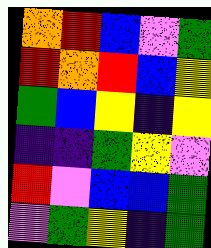[["orange", "red", "blue", "violet", "green"], ["red", "orange", "red", "blue", "yellow"], ["green", "blue", "yellow", "indigo", "yellow"], ["indigo", "indigo", "green", "yellow", "violet"], ["red", "violet", "blue", "blue", "green"], ["violet", "green", "yellow", "indigo", "green"]]